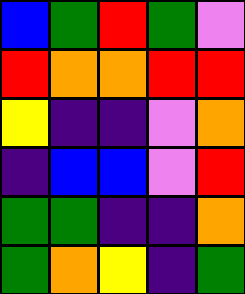[["blue", "green", "red", "green", "violet"], ["red", "orange", "orange", "red", "red"], ["yellow", "indigo", "indigo", "violet", "orange"], ["indigo", "blue", "blue", "violet", "red"], ["green", "green", "indigo", "indigo", "orange"], ["green", "orange", "yellow", "indigo", "green"]]